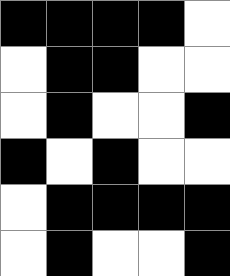[["black", "black", "black", "black", "white"], ["white", "black", "black", "white", "white"], ["white", "black", "white", "white", "black"], ["black", "white", "black", "white", "white"], ["white", "black", "black", "black", "black"], ["white", "black", "white", "white", "black"]]